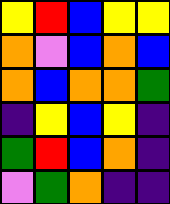[["yellow", "red", "blue", "yellow", "yellow"], ["orange", "violet", "blue", "orange", "blue"], ["orange", "blue", "orange", "orange", "green"], ["indigo", "yellow", "blue", "yellow", "indigo"], ["green", "red", "blue", "orange", "indigo"], ["violet", "green", "orange", "indigo", "indigo"]]